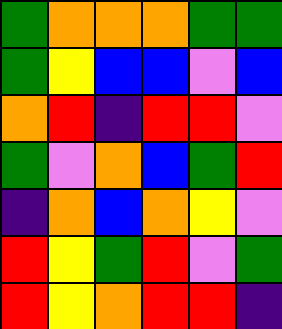[["green", "orange", "orange", "orange", "green", "green"], ["green", "yellow", "blue", "blue", "violet", "blue"], ["orange", "red", "indigo", "red", "red", "violet"], ["green", "violet", "orange", "blue", "green", "red"], ["indigo", "orange", "blue", "orange", "yellow", "violet"], ["red", "yellow", "green", "red", "violet", "green"], ["red", "yellow", "orange", "red", "red", "indigo"]]